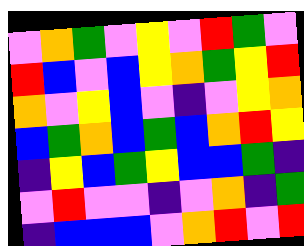[["violet", "orange", "green", "violet", "yellow", "violet", "red", "green", "violet"], ["red", "blue", "violet", "blue", "yellow", "orange", "green", "yellow", "red"], ["orange", "violet", "yellow", "blue", "violet", "indigo", "violet", "yellow", "orange"], ["blue", "green", "orange", "blue", "green", "blue", "orange", "red", "yellow"], ["indigo", "yellow", "blue", "green", "yellow", "blue", "blue", "green", "indigo"], ["violet", "red", "violet", "violet", "indigo", "violet", "orange", "indigo", "green"], ["indigo", "blue", "blue", "blue", "violet", "orange", "red", "violet", "red"]]